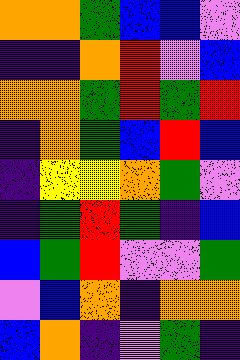[["orange", "orange", "green", "blue", "blue", "violet"], ["indigo", "indigo", "orange", "red", "violet", "blue"], ["orange", "orange", "green", "red", "green", "red"], ["indigo", "orange", "green", "blue", "red", "blue"], ["indigo", "yellow", "yellow", "orange", "green", "violet"], ["indigo", "green", "red", "green", "indigo", "blue"], ["blue", "green", "red", "violet", "violet", "green"], ["violet", "blue", "orange", "indigo", "orange", "orange"], ["blue", "orange", "indigo", "violet", "green", "indigo"]]